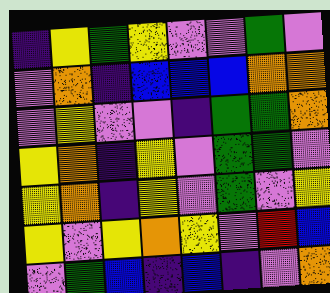[["indigo", "yellow", "green", "yellow", "violet", "violet", "green", "violet"], ["violet", "orange", "indigo", "blue", "blue", "blue", "orange", "orange"], ["violet", "yellow", "violet", "violet", "indigo", "green", "green", "orange"], ["yellow", "orange", "indigo", "yellow", "violet", "green", "green", "violet"], ["yellow", "orange", "indigo", "yellow", "violet", "green", "violet", "yellow"], ["yellow", "violet", "yellow", "orange", "yellow", "violet", "red", "blue"], ["violet", "green", "blue", "indigo", "blue", "indigo", "violet", "orange"]]